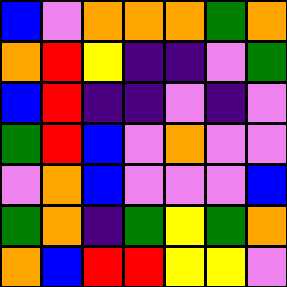[["blue", "violet", "orange", "orange", "orange", "green", "orange"], ["orange", "red", "yellow", "indigo", "indigo", "violet", "green"], ["blue", "red", "indigo", "indigo", "violet", "indigo", "violet"], ["green", "red", "blue", "violet", "orange", "violet", "violet"], ["violet", "orange", "blue", "violet", "violet", "violet", "blue"], ["green", "orange", "indigo", "green", "yellow", "green", "orange"], ["orange", "blue", "red", "red", "yellow", "yellow", "violet"]]